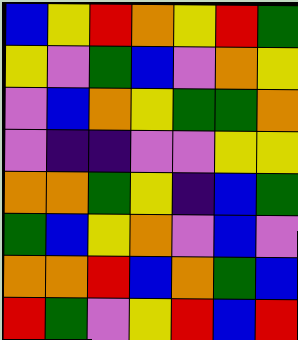[["blue", "yellow", "red", "orange", "yellow", "red", "green"], ["yellow", "violet", "green", "blue", "violet", "orange", "yellow"], ["violet", "blue", "orange", "yellow", "green", "green", "orange"], ["violet", "indigo", "indigo", "violet", "violet", "yellow", "yellow"], ["orange", "orange", "green", "yellow", "indigo", "blue", "green"], ["green", "blue", "yellow", "orange", "violet", "blue", "violet"], ["orange", "orange", "red", "blue", "orange", "green", "blue"], ["red", "green", "violet", "yellow", "red", "blue", "red"]]